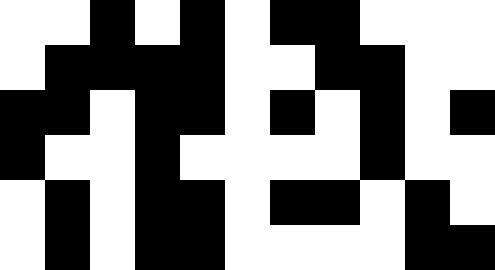[["white", "white", "black", "white", "black", "white", "black", "black", "white", "white", "white"], ["white", "black", "black", "black", "black", "white", "white", "black", "black", "white", "white"], ["black", "black", "white", "black", "black", "white", "black", "white", "black", "white", "black"], ["black", "white", "white", "black", "white", "white", "white", "white", "black", "white", "white"], ["white", "black", "white", "black", "black", "white", "black", "black", "white", "black", "white"], ["white", "black", "white", "black", "black", "white", "white", "white", "white", "black", "black"]]